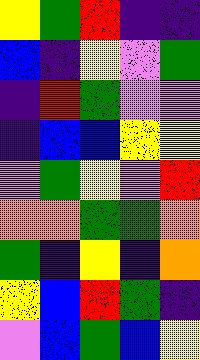[["yellow", "green", "red", "indigo", "indigo"], ["blue", "indigo", "yellow", "violet", "green"], ["indigo", "red", "green", "violet", "violet"], ["indigo", "blue", "blue", "yellow", "yellow"], ["violet", "green", "yellow", "violet", "red"], ["orange", "orange", "green", "green", "orange"], ["green", "indigo", "yellow", "indigo", "orange"], ["yellow", "blue", "red", "green", "indigo"], ["violet", "blue", "green", "blue", "yellow"]]